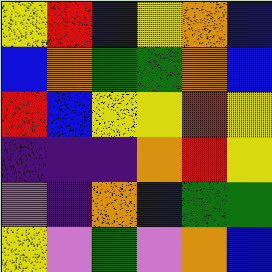[["yellow", "red", "blue", "yellow", "orange", "blue"], ["blue", "orange", "green", "green", "orange", "blue"], ["red", "blue", "yellow", "yellow", "red", "yellow"], ["indigo", "indigo", "indigo", "orange", "red", "yellow"], ["violet", "indigo", "orange", "blue", "green", "green"], ["yellow", "violet", "green", "violet", "orange", "blue"]]